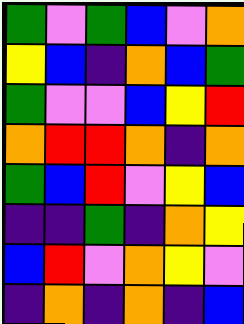[["green", "violet", "green", "blue", "violet", "orange"], ["yellow", "blue", "indigo", "orange", "blue", "green"], ["green", "violet", "violet", "blue", "yellow", "red"], ["orange", "red", "red", "orange", "indigo", "orange"], ["green", "blue", "red", "violet", "yellow", "blue"], ["indigo", "indigo", "green", "indigo", "orange", "yellow"], ["blue", "red", "violet", "orange", "yellow", "violet"], ["indigo", "orange", "indigo", "orange", "indigo", "blue"]]